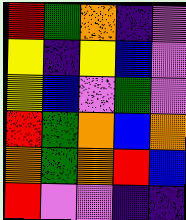[["red", "green", "orange", "indigo", "violet"], ["yellow", "indigo", "yellow", "blue", "violet"], ["yellow", "blue", "violet", "green", "violet"], ["red", "green", "orange", "blue", "orange"], ["orange", "green", "orange", "red", "blue"], ["red", "violet", "violet", "indigo", "indigo"]]